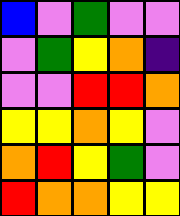[["blue", "violet", "green", "violet", "violet"], ["violet", "green", "yellow", "orange", "indigo"], ["violet", "violet", "red", "red", "orange"], ["yellow", "yellow", "orange", "yellow", "violet"], ["orange", "red", "yellow", "green", "violet"], ["red", "orange", "orange", "yellow", "yellow"]]